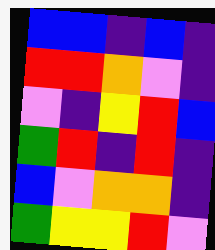[["blue", "blue", "indigo", "blue", "indigo"], ["red", "red", "orange", "violet", "indigo"], ["violet", "indigo", "yellow", "red", "blue"], ["green", "red", "indigo", "red", "indigo"], ["blue", "violet", "orange", "orange", "indigo"], ["green", "yellow", "yellow", "red", "violet"]]